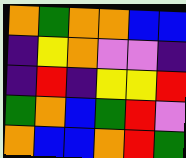[["orange", "green", "orange", "orange", "blue", "blue"], ["indigo", "yellow", "orange", "violet", "violet", "indigo"], ["indigo", "red", "indigo", "yellow", "yellow", "red"], ["green", "orange", "blue", "green", "red", "violet"], ["orange", "blue", "blue", "orange", "red", "green"]]